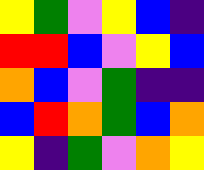[["yellow", "green", "violet", "yellow", "blue", "indigo"], ["red", "red", "blue", "violet", "yellow", "blue"], ["orange", "blue", "violet", "green", "indigo", "indigo"], ["blue", "red", "orange", "green", "blue", "orange"], ["yellow", "indigo", "green", "violet", "orange", "yellow"]]